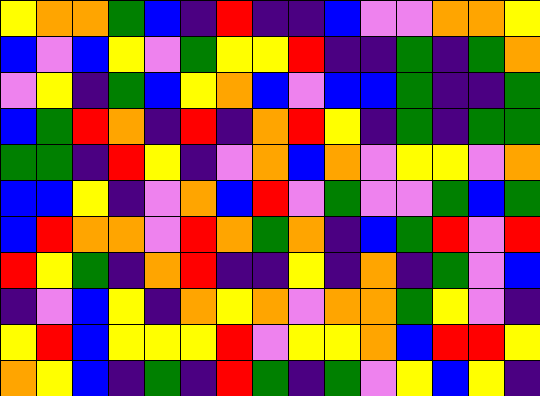[["yellow", "orange", "orange", "green", "blue", "indigo", "red", "indigo", "indigo", "blue", "violet", "violet", "orange", "orange", "yellow"], ["blue", "violet", "blue", "yellow", "violet", "green", "yellow", "yellow", "red", "indigo", "indigo", "green", "indigo", "green", "orange"], ["violet", "yellow", "indigo", "green", "blue", "yellow", "orange", "blue", "violet", "blue", "blue", "green", "indigo", "indigo", "green"], ["blue", "green", "red", "orange", "indigo", "red", "indigo", "orange", "red", "yellow", "indigo", "green", "indigo", "green", "green"], ["green", "green", "indigo", "red", "yellow", "indigo", "violet", "orange", "blue", "orange", "violet", "yellow", "yellow", "violet", "orange"], ["blue", "blue", "yellow", "indigo", "violet", "orange", "blue", "red", "violet", "green", "violet", "violet", "green", "blue", "green"], ["blue", "red", "orange", "orange", "violet", "red", "orange", "green", "orange", "indigo", "blue", "green", "red", "violet", "red"], ["red", "yellow", "green", "indigo", "orange", "red", "indigo", "indigo", "yellow", "indigo", "orange", "indigo", "green", "violet", "blue"], ["indigo", "violet", "blue", "yellow", "indigo", "orange", "yellow", "orange", "violet", "orange", "orange", "green", "yellow", "violet", "indigo"], ["yellow", "red", "blue", "yellow", "yellow", "yellow", "red", "violet", "yellow", "yellow", "orange", "blue", "red", "red", "yellow"], ["orange", "yellow", "blue", "indigo", "green", "indigo", "red", "green", "indigo", "green", "violet", "yellow", "blue", "yellow", "indigo"]]